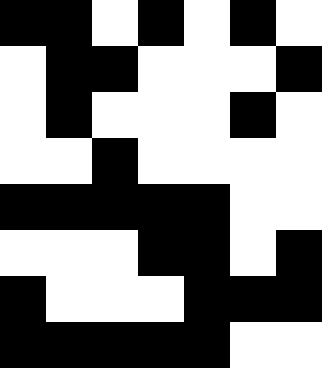[["black", "black", "white", "black", "white", "black", "white"], ["white", "black", "black", "white", "white", "white", "black"], ["white", "black", "white", "white", "white", "black", "white"], ["white", "white", "black", "white", "white", "white", "white"], ["black", "black", "black", "black", "black", "white", "white"], ["white", "white", "white", "black", "black", "white", "black"], ["black", "white", "white", "white", "black", "black", "black"], ["black", "black", "black", "black", "black", "white", "white"]]